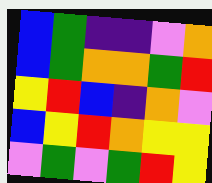[["blue", "green", "indigo", "indigo", "violet", "orange"], ["blue", "green", "orange", "orange", "green", "red"], ["yellow", "red", "blue", "indigo", "orange", "violet"], ["blue", "yellow", "red", "orange", "yellow", "yellow"], ["violet", "green", "violet", "green", "red", "yellow"]]